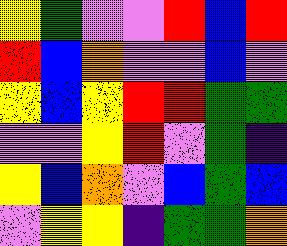[["yellow", "green", "violet", "violet", "red", "blue", "red"], ["red", "blue", "orange", "violet", "violet", "blue", "violet"], ["yellow", "blue", "yellow", "red", "red", "green", "green"], ["violet", "violet", "yellow", "red", "violet", "green", "indigo"], ["yellow", "blue", "orange", "violet", "blue", "green", "blue"], ["violet", "yellow", "yellow", "indigo", "green", "green", "orange"]]